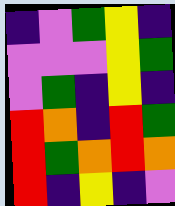[["indigo", "violet", "green", "yellow", "indigo"], ["violet", "violet", "violet", "yellow", "green"], ["violet", "green", "indigo", "yellow", "indigo"], ["red", "orange", "indigo", "red", "green"], ["red", "green", "orange", "red", "orange"], ["red", "indigo", "yellow", "indigo", "violet"]]